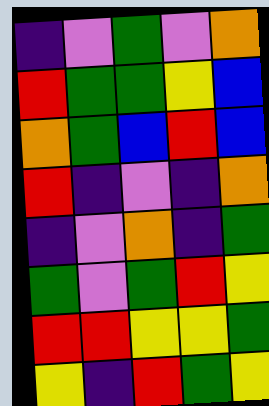[["indigo", "violet", "green", "violet", "orange"], ["red", "green", "green", "yellow", "blue"], ["orange", "green", "blue", "red", "blue"], ["red", "indigo", "violet", "indigo", "orange"], ["indigo", "violet", "orange", "indigo", "green"], ["green", "violet", "green", "red", "yellow"], ["red", "red", "yellow", "yellow", "green"], ["yellow", "indigo", "red", "green", "yellow"]]